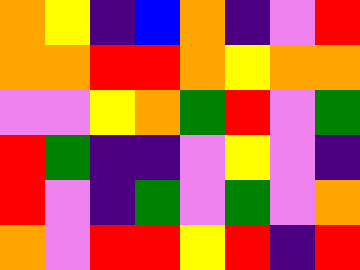[["orange", "yellow", "indigo", "blue", "orange", "indigo", "violet", "red"], ["orange", "orange", "red", "red", "orange", "yellow", "orange", "orange"], ["violet", "violet", "yellow", "orange", "green", "red", "violet", "green"], ["red", "green", "indigo", "indigo", "violet", "yellow", "violet", "indigo"], ["red", "violet", "indigo", "green", "violet", "green", "violet", "orange"], ["orange", "violet", "red", "red", "yellow", "red", "indigo", "red"]]